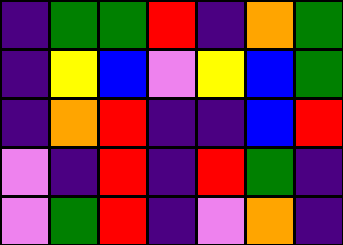[["indigo", "green", "green", "red", "indigo", "orange", "green"], ["indigo", "yellow", "blue", "violet", "yellow", "blue", "green"], ["indigo", "orange", "red", "indigo", "indigo", "blue", "red"], ["violet", "indigo", "red", "indigo", "red", "green", "indigo"], ["violet", "green", "red", "indigo", "violet", "orange", "indigo"]]